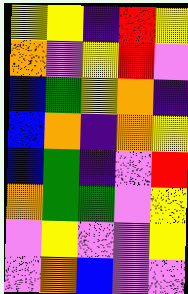[["yellow", "yellow", "indigo", "red", "yellow"], ["orange", "violet", "yellow", "red", "violet"], ["blue", "green", "yellow", "orange", "indigo"], ["blue", "orange", "indigo", "orange", "yellow"], ["blue", "green", "indigo", "violet", "red"], ["orange", "green", "green", "violet", "yellow"], ["violet", "yellow", "violet", "violet", "yellow"], ["violet", "orange", "blue", "violet", "violet"]]